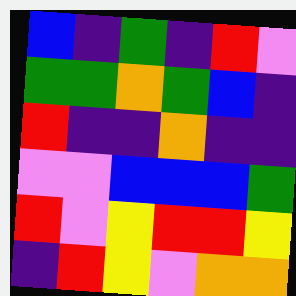[["blue", "indigo", "green", "indigo", "red", "violet"], ["green", "green", "orange", "green", "blue", "indigo"], ["red", "indigo", "indigo", "orange", "indigo", "indigo"], ["violet", "violet", "blue", "blue", "blue", "green"], ["red", "violet", "yellow", "red", "red", "yellow"], ["indigo", "red", "yellow", "violet", "orange", "orange"]]